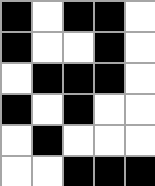[["black", "white", "black", "black", "white"], ["black", "white", "white", "black", "white"], ["white", "black", "black", "black", "white"], ["black", "white", "black", "white", "white"], ["white", "black", "white", "white", "white"], ["white", "white", "black", "black", "black"]]